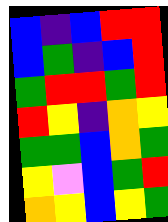[["blue", "indigo", "blue", "red", "red"], ["blue", "green", "indigo", "blue", "red"], ["green", "red", "red", "green", "red"], ["red", "yellow", "indigo", "orange", "yellow"], ["green", "green", "blue", "orange", "green"], ["yellow", "violet", "blue", "green", "red"], ["orange", "yellow", "blue", "yellow", "green"]]